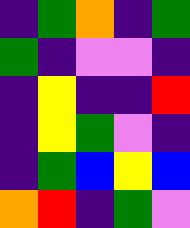[["indigo", "green", "orange", "indigo", "green"], ["green", "indigo", "violet", "violet", "indigo"], ["indigo", "yellow", "indigo", "indigo", "red"], ["indigo", "yellow", "green", "violet", "indigo"], ["indigo", "green", "blue", "yellow", "blue"], ["orange", "red", "indigo", "green", "violet"]]